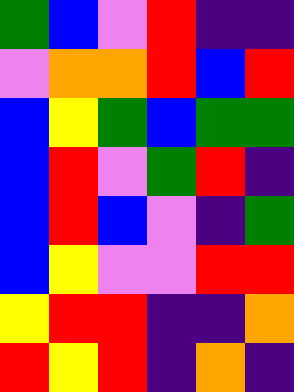[["green", "blue", "violet", "red", "indigo", "indigo"], ["violet", "orange", "orange", "red", "blue", "red"], ["blue", "yellow", "green", "blue", "green", "green"], ["blue", "red", "violet", "green", "red", "indigo"], ["blue", "red", "blue", "violet", "indigo", "green"], ["blue", "yellow", "violet", "violet", "red", "red"], ["yellow", "red", "red", "indigo", "indigo", "orange"], ["red", "yellow", "red", "indigo", "orange", "indigo"]]